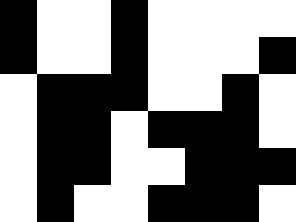[["black", "white", "white", "black", "white", "white", "white", "white"], ["black", "white", "white", "black", "white", "white", "white", "black"], ["white", "black", "black", "black", "white", "white", "black", "white"], ["white", "black", "black", "white", "black", "black", "black", "white"], ["white", "black", "black", "white", "white", "black", "black", "black"], ["white", "black", "white", "white", "black", "black", "black", "white"]]